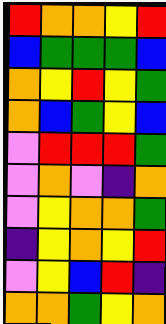[["red", "orange", "orange", "yellow", "red"], ["blue", "green", "green", "green", "blue"], ["orange", "yellow", "red", "yellow", "green"], ["orange", "blue", "green", "yellow", "blue"], ["violet", "red", "red", "red", "green"], ["violet", "orange", "violet", "indigo", "orange"], ["violet", "yellow", "orange", "orange", "green"], ["indigo", "yellow", "orange", "yellow", "red"], ["violet", "yellow", "blue", "red", "indigo"], ["orange", "orange", "green", "yellow", "orange"]]